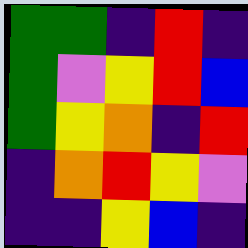[["green", "green", "indigo", "red", "indigo"], ["green", "violet", "yellow", "red", "blue"], ["green", "yellow", "orange", "indigo", "red"], ["indigo", "orange", "red", "yellow", "violet"], ["indigo", "indigo", "yellow", "blue", "indigo"]]